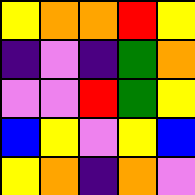[["yellow", "orange", "orange", "red", "yellow"], ["indigo", "violet", "indigo", "green", "orange"], ["violet", "violet", "red", "green", "yellow"], ["blue", "yellow", "violet", "yellow", "blue"], ["yellow", "orange", "indigo", "orange", "violet"]]